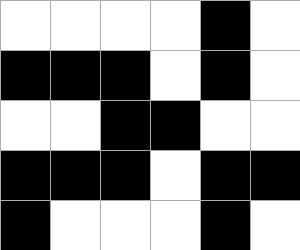[["white", "white", "white", "white", "black", "white"], ["black", "black", "black", "white", "black", "white"], ["white", "white", "black", "black", "white", "white"], ["black", "black", "black", "white", "black", "black"], ["black", "white", "white", "white", "black", "white"]]